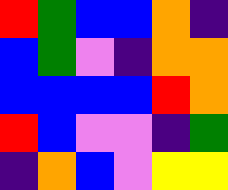[["red", "green", "blue", "blue", "orange", "indigo"], ["blue", "green", "violet", "indigo", "orange", "orange"], ["blue", "blue", "blue", "blue", "red", "orange"], ["red", "blue", "violet", "violet", "indigo", "green"], ["indigo", "orange", "blue", "violet", "yellow", "yellow"]]